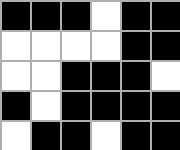[["black", "black", "black", "white", "black", "black"], ["white", "white", "white", "white", "black", "black"], ["white", "white", "black", "black", "black", "white"], ["black", "white", "black", "black", "black", "black"], ["white", "black", "black", "white", "black", "black"]]